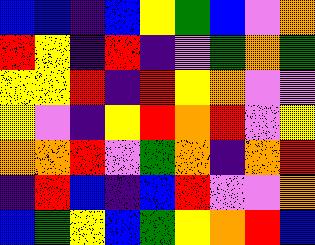[["blue", "blue", "indigo", "blue", "yellow", "green", "blue", "violet", "orange"], ["red", "yellow", "indigo", "red", "indigo", "violet", "green", "orange", "green"], ["yellow", "yellow", "red", "indigo", "red", "yellow", "orange", "violet", "violet"], ["yellow", "violet", "indigo", "yellow", "red", "orange", "red", "violet", "yellow"], ["orange", "orange", "red", "violet", "green", "orange", "indigo", "orange", "red"], ["indigo", "red", "blue", "indigo", "blue", "red", "violet", "violet", "orange"], ["blue", "green", "yellow", "blue", "green", "yellow", "orange", "red", "blue"]]